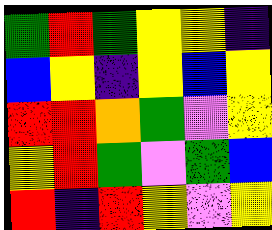[["green", "red", "green", "yellow", "yellow", "indigo"], ["blue", "yellow", "indigo", "yellow", "blue", "yellow"], ["red", "red", "orange", "green", "violet", "yellow"], ["yellow", "red", "green", "violet", "green", "blue"], ["red", "indigo", "red", "yellow", "violet", "yellow"]]